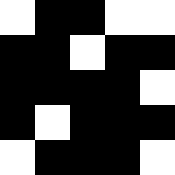[["white", "black", "black", "white", "white"], ["black", "black", "white", "black", "black"], ["black", "black", "black", "black", "white"], ["black", "white", "black", "black", "black"], ["white", "black", "black", "black", "white"]]